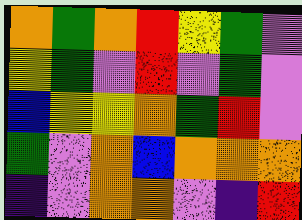[["orange", "green", "orange", "red", "yellow", "green", "violet"], ["yellow", "green", "violet", "red", "violet", "green", "violet"], ["blue", "yellow", "yellow", "orange", "green", "red", "violet"], ["green", "violet", "orange", "blue", "orange", "orange", "orange"], ["indigo", "violet", "orange", "orange", "violet", "indigo", "red"]]